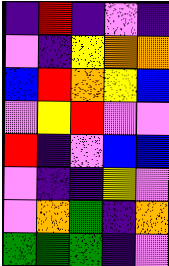[["indigo", "red", "indigo", "violet", "indigo"], ["violet", "indigo", "yellow", "orange", "orange"], ["blue", "red", "orange", "yellow", "blue"], ["violet", "yellow", "red", "violet", "violet"], ["red", "indigo", "violet", "blue", "blue"], ["violet", "indigo", "indigo", "yellow", "violet"], ["violet", "orange", "green", "indigo", "orange"], ["green", "green", "green", "indigo", "violet"]]